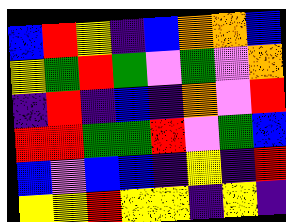[["blue", "red", "yellow", "indigo", "blue", "orange", "orange", "blue"], ["yellow", "green", "red", "green", "violet", "green", "violet", "orange"], ["indigo", "red", "indigo", "blue", "indigo", "orange", "violet", "red"], ["red", "red", "green", "green", "red", "violet", "green", "blue"], ["blue", "violet", "blue", "blue", "indigo", "yellow", "indigo", "red"], ["yellow", "yellow", "red", "yellow", "yellow", "indigo", "yellow", "indigo"]]